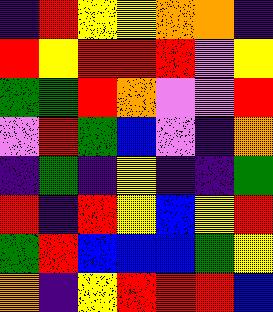[["indigo", "red", "yellow", "yellow", "orange", "orange", "indigo"], ["red", "yellow", "red", "red", "red", "violet", "yellow"], ["green", "green", "red", "orange", "violet", "violet", "red"], ["violet", "red", "green", "blue", "violet", "indigo", "orange"], ["indigo", "green", "indigo", "yellow", "indigo", "indigo", "green"], ["red", "indigo", "red", "yellow", "blue", "yellow", "red"], ["green", "red", "blue", "blue", "blue", "green", "yellow"], ["orange", "indigo", "yellow", "red", "red", "red", "blue"]]